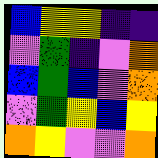[["blue", "yellow", "yellow", "indigo", "indigo"], ["violet", "green", "indigo", "violet", "orange"], ["blue", "green", "blue", "violet", "orange"], ["violet", "green", "yellow", "blue", "yellow"], ["orange", "yellow", "violet", "violet", "orange"]]